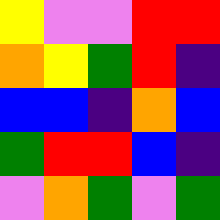[["yellow", "violet", "violet", "red", "red"], ["orange", "yellow", "green", "red", "indigo"], ["blue", "blue", "indigo", "orange", "blue"], ["green", "red", "red", "blue", "indigo"], ["violet", "orange", "green", "violet", "green"]]